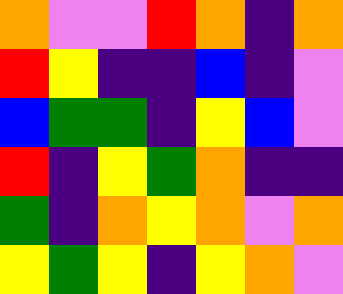[["orange", "violet", "violet", "red", "orange", "indigo", "orange"], ["red", "yellow", "indigo", "indigo", "blue", "indigo", "violet"], ["blue", "green", "green", "indigo", "yellow", "blue", "violet"], ["red", "indigo", "yellow", "green", "orange", "indigo", "indigo"], ["green", "indigo", "orange", "yellow", "orange", "violet", "orange"], ["yellow", "green", "yellow", "indigo", "yellow", "orange", "violet"]]